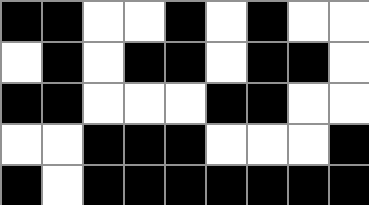[["black", "black", "white", "white", "black", "white", "black", "white", "white"], ["white", "black", "white", "black", "black", "white", "black", "black", "white"], ["black", "black", "white", "white", "white", "black", "black", "white", "white"], ["white", "white", "black", "black", "black", "white", "white", "white", "black"], ["black", "white", "black", "black", "black", "black", "black", "black", "black"]]